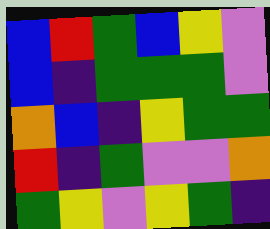[["blue", "red", "green", "blue", "yellow", "violet"], ["blue", "indigo", "green", "green", "green", "violet"], ["orange", "blue", "indigo", "yellow", "green", "green"], ["red", "indigo", "green", "violet", "violet", "orange"], ["green", "yellow", "violet", "yellow", "green", "indigo"]]